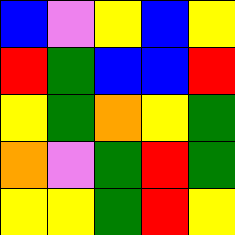[["blue", "violet", "yellow", "blue", "yellow"], ["red", "green", "blue", "blue", "red"], ["yellow", "green", "orange", "yellow", "green"], ["orange", "violet", "green", "red", "green"], ["yellow", "yellow", "green", "red", "yellow"]]